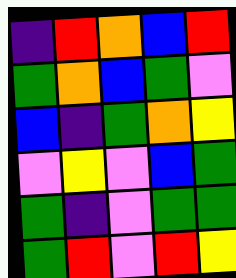[["indigo", "red", "orange", "blue", "red"], ["green", "orange", "blue", "green", "violet"], ["blue", "indigo", "green", "orange", "yellow"], ["violet", "yellow", "violet", "blue", "green"], ["green", "indigo", "violet", "green", "green"], ["green", "red", "violet", "red", "yellow"]]